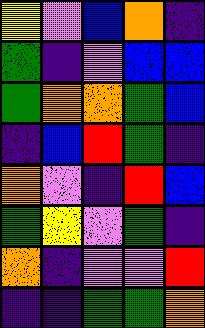[["yellow", "violet", "blue", "orange", "indigo"], ["green", "indigo", "violet", "blue", "blue"], ["green", "orange", "orange", "green", "blue"], ["indigo", "blue", "red", "green", "indigo"], ["orange", "violet", "indigo", "red", "blue"], ["green", "yellow", "violet", "green", "indigo"], ["orange", "indigo", "violet", "violet", "red"], ["indigo", "indigo", "green", "green", "orange"]]